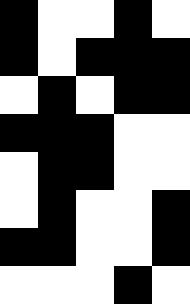[["black", "white", "white", "black", "white"], ["black", "white", "black", "black", "black"], ["white", "black", "white", "black", "black"], ["black", "black", "black", "white", "white"], ["white", "black", "black", "white", "white"], ["white", "black", "white", "white", "black"], ["black", "black", "white", "white", "black"], ["white", "white", "white", "black", "white"]]